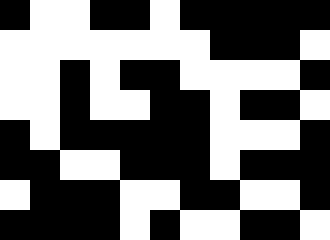[["black", "white", "white", "black", "black", "white", "black", "black", "black", "black", "black"], ["white", "white", "white", "white", "white", "white", "white", "black", "black", "black", "white"], ["white", "white", "black", "white", "black", "black", "white", "white", "white", "white", "black"], ["white", "white", "black", "white", "white", "black", "black", "white", "black", "black", "white"], ["black", "white", "black", "black", "black", "black", "black", "white", "white", "white", "black"], ["black", "black", "white", "white", "black", "black", "black", "white", "black", "black", "black"], ["white", "black", "black", "black", "white", "white", "black", "black", "white", "white", "black"], ["black", "black", "black", "black", "white", "black", "white", "white", "black", "black", "white"]]